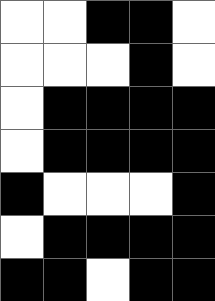[["white", "white", "black", "black", "white"], ["white", "white", "white", "black", "white"], ["white", "black", "black", "black", "black"], ["white", "black", "black", "black", "black"], ["black", "white", "white", "white", "black"], ["white", "black", "black", "black", "black"], ["black", "black", "white", "black", "black"]]